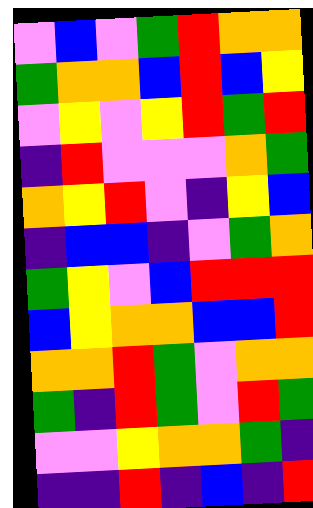[["violet", "blue", "violet", "green", "red", "orange", "orange"], ["green", "orange", "orange", "blue", "red", "blue", "yellow"], ["violet", "yellow", "violet", "yellow", "red", "green", "red"], ["indigo", "red", "violet", "violet", "violet", "orange", "green"], ["orange", "yellow", "red", "violet", "indigo", "yellow", "blue"], ["indigo", "blue", "blue", "indigo", "violet", "green", "orange"], ["green", "yellow", "violet", "blue", "red", "red", "red"], ["blue", "yellow", "orange", "orange", "blue", "blue", "red"], ["orange", "orange", "red", "green", "violet", "orange", "orange"], ["green", "indigo", "red", "green", "violet", "red", "green"], ["violet", "violet", "yellow", "orange", "orange", "green", "indigo"], ["indigo", "indigo", "red", "indigo", "blue", "indigo", "red"]]